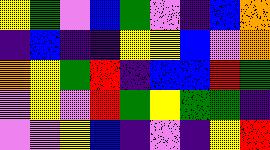[["yellow", "green", "violet", "blue", "green", "violet", "indigo", "blue", "orange"], ["indigo", "blue", "indigo", "indigo", "yellow", "yellow", "blue", "violet", "orange"], ["orange", "yellow", "green", "red", "indigo", "blue", "blue", "red", "green"], ["violet", "yellow", "violet", "red", "green", "yellow", "green", "green", "indigo"], ["violet", "violet", "yellow", "blue", "indigo", "violet", "indigo", "yellow", "red"]]